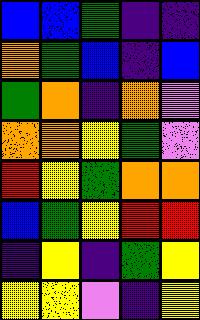[["blue", "blue", "green", "indigo", "indigo"], ["orange", "green", "blue", "indigo", "blue"], ["green", "orange", "indigo", "orange", "violet"], ["orange", "orange", "yellow", "green", "violet"], ["red", "yellow", "green", "orange", "orange"], ["blue", "green", "yellow", "red", "red"], ["indigo", "yellow", "indigo", "green", "yellow"], ["yellow", "yellow", "violet", "indigo", "yellow"]]